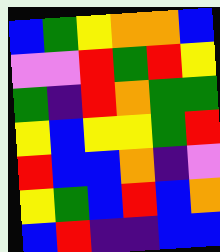[["blue", "green", "yellow", "orange", "orange", "blue"], ["violet", "violet", "red", "green", "red", "yellow"], ["green", "indigo", "red", "orange", "green", "green"], ["yellow", "blue", "yellow", "yellow", "green", "red"], ["red", "blue", "blue", "orange", "indigo", "violet"], ["yellow", "green", "blue", "red", "blue", "orange"], ["blue", "red", "indigo", "indigo", "blue", "blue"]]